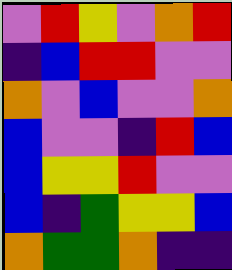[["violet", "red", "yellow", "violet", "orange", "red"], ["indigo", "blue", "red", "red", "violet", "violet"], ["orange", "violet", "blue", "violet", "violet", "orange"], ["blue", "violet", "violet", "indigo", "red", "blue"], ["blue", "yellow", "yellow", "red", "violet", "violet"], ["blue", "indigo", "green", "yellow", "yellow", "blue"], ["orange", "green", "green", "orange", "indigo", "indigo"]]